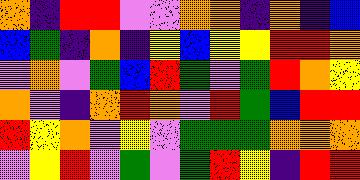[["orange", "indigo", "red", "red", "violet", "violet", "orange", "orange", "indigo", "orange", "indigo", "blue"], ["blue", "green", "indigo", "orange", "indigo", "yellow", "blue", "yellow", "yellow", "red", "red", "orange"], ["violet", "orange", "violet", "green", "blue", "red", "green", "violet", "green", "red", "orange", "yellow"], ["orange", "violet", "indigo", "orange", "red", "orange", "violet", "red", "green", "blue", "red", "red"], ["red", "yellow", "orange", "violet", "yellow", "violet", "green", "green", "green", "orange", "orange", "orange"], ["violet", "yellow", "red", "violet", "green", "violet", "green", "red", "yellow", "indigo", "red", "red"]]